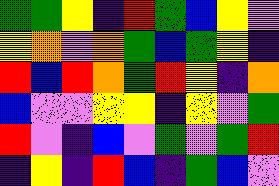[["green", "green", "yellow", "indigo", "red", "green", "blue", "yellow", "violet"], ["yellow", "orange", "violet", "orange", "green", "blue", "green", "yellow", "indigo"], ["red", "blue", "red", "orange", "green", "red", "yellow", "indigo", "orange"], ["blue", "violet", "violet", "yellow", "yellow", "indigo", "yellow", "violet", "green"], ["red", "violet", "indigo", "blue", "violet", "green", "violet", "green", "red"], ["indigo", "yellow", "indigo", "red", "blue", "indigo", "green", "blue", "violet"]]